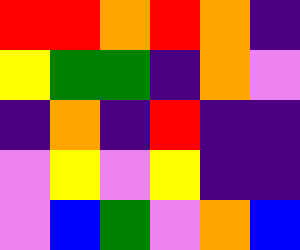[["red", "red", "orange", "red", "orange", "indigo"], ["yellow", "green", "green", "indigo", "orange", "violet"], ["indigo", "orange", "indigo", "red", "indigo", "indigo"], ["violet", "yellow", "violet", "yellow", "indigo", "indigo"], ["violet", "blue", "green", "violet", "orange", "blue"]]